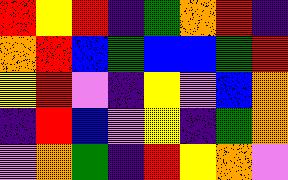[["red", "yellow", "red", "indigo", "green", "orange", "red", "indigo"], ["orange", "red", "blue", "green", "blue", "blue", "green", "red"], ["yellow", "red", "violet", "indigo", "yellow", "violet", "blue", "orange"], ["indigo", "red", "blue", "violet", "yellow", "indigo", "green", "orange"], ["violet", "orange", "green", "indigo", "red", "yellow", "orange", "violet"]]